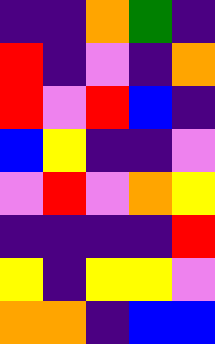[["indigo", "indigo", "orange", "green", "indigo"], ["red", "indigo", "violet", "indigo", "orange"], ["red", "violet", "red", "blue", "indigo"], ["blue", "yellow", "indigo", "indigo", "violet"], ["violet", "red", "violet", "orange", "yellow"], ["indigo", "indigo", "indigo", "indigo", "red"], ["yellow", "indigo", "yellow", "yellow", "violet"], ["orange", "orange", "indigo", "blue", "blue"]]